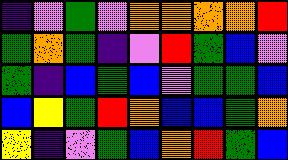[["indigo", "violet", "green", "violet", "orange", "orange", "orange", "orange", "red"], ["green", "orange", "green", "indigo", "violet", "red", "green", "blue", "violet"], ["green", "indigo", "blue", "green", "blue", "violet", "green", "green", "blue"], ["blue", "yellow", "green", "red", "orange", "blue", "blue", "green", "orange"], ["yellow", "indigo", "violet", "green", "blue", "orange", "red", "green", "blue"]]